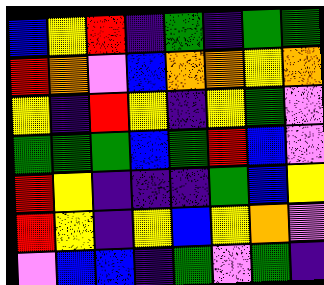[["blue", "yellow", "red", "indigo", "green", "indigo", "green", "green"], ["red", "orange", "violet", "blue", "orange", "orange", "yellow", "orange"], ["yellow", "indigo", "red", "yellow", "indigo", "yellow", "green", "violet"], ["green", "green", "green", "blue", "green", "red", "blue", "violet"], ["red", "yellow", "indigo", "indigo", "indigo", "green", "blue", "yellow"], ["red", "yellow", "indigo", "yellow", "blue", "yellow", "orange", "violet"], ["violet", "blue", "blue", "indigo", "green", "violet", "green", "indigo"]]